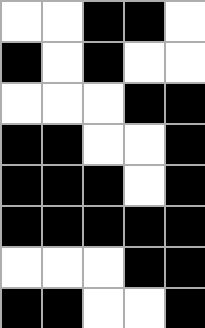[["white", "white", "black", "black", "white"], ["black", "white", "black", "white", "white"], ["white", "white", "white", "black", "black"], ["black", "black", "white", "white", "black"], ["black", "black", "black", "white", "black"], ["black", "black", "black", "black", "black"], ["white", "white", "white", "black", "black"], ["black", "black", "white", "white", "black"]]